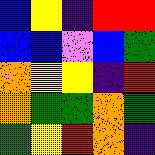[["blue", "yellow", "indigo", "red", "red"], ["blue", "blue", "violet", "blue", "green"], ["orange", "yellow", "yellow", "indigo", "red"], ["orange", "green", "green", "orange", "green"], ["green", "yellow", "red", "orange", "indigo"]]